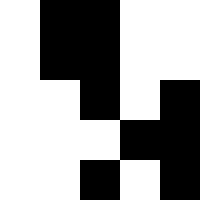[["white", "black", "black", "white", "white"], ["white", "black", "black", "white", "white"], ["white", "white", "black", "white", "black"], ["white", "white", "white", "black", "black"], ["white", "white", "black", "white", "black"]]